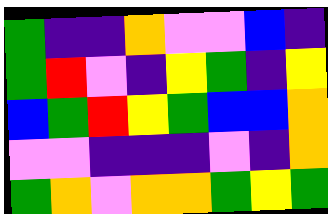[["green", "indigo", "indigo", "orange", "violet", "violet", "blue", "indigo"], ["green", "red", "violet", "indigo", "yellow", "green", "indigo", "yellow"], ["blue", "green", "red", "yellow", "green", "blue", "blue", "orange"], ["violet", "violet", "indigo", "indigo", "indigo", "violet", "indigo", "orange"], ["green", "orange", "violet", "orange", "orange", "green", "yellow", "green"]]